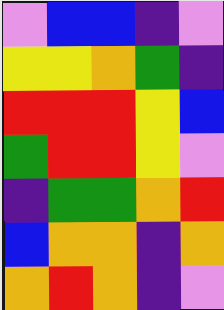[["violet", "blue", "blue", "indigo", "violet"], ["yellow", "yellow", "orange", "green", "indigo"], ["red", "red", "red", "yellow", "blue"], ["green", "red", "red", "yellow", "violet"], ["indigo", "green", "green", "orange", "red"], ["blue", "orange", "orange", "indigo", "orange"], ["orange", "red", "orange", "indigo", "violet"]]